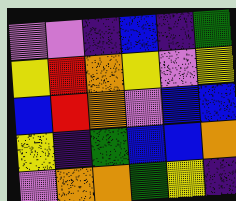[["violet", "violet", "indigo", "blue", "indigo", "green"], ["yellow", "red", "orange", "yellow", "violet", "yellow"], ["blue", "red", "orange", "violet", "blue", "blue"], ["yellow", "indigo", "green", "blue", "blue", "orange"], ["violet", "orange", "orange", "green", "yellow", "indigo"]]